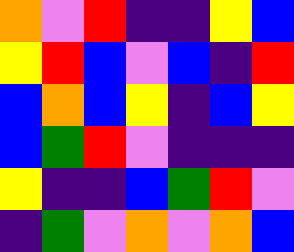[["orange", "violet", "red", "indigo", "indigo", "yellow", "blue"], ["yellow", "red", "blue", "violet", "blue", "indigo", "red"], ["blue", "orange", "blue", "yellow", "indigo", "blue", "yellow"], ["blue", "green", "red", "violet", "indigo", "indigo", "indigo"], ["yellow", "indigo", "indigo", "blue", "green", "red", "violet"], ["indigo", "green", "violet", "orange", "violet", "orange", "blue"]]